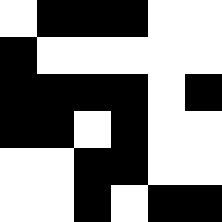[["white", "black", "black", "black", "white", "white"], ["black", "white", "white", "white", "white", "white"], ["black", "black", "black", "black", "white", "black"], ["black", "black", "white", "black", "white", "white"], ["white", "white", "black", "black", "white", "white"], ["white", "white", "black", "white", "black", "black"]]